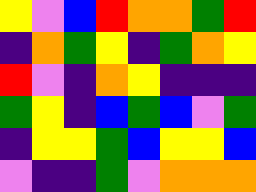[["yellow", "violet", "blue", "red", "orange", "orange", "green", "red"], ["indigo", "orange", "green", "yellow", "indigo", "green", "orange", "yellow"], ["red", "violet", "indigo", "orange", "yellow", "indigo", "indigo", "indigo"], ["green", "yellow", "indigo", "blue", "green", "blue", "violet", "green"], ["indigo", "yellow", "yellow", "green", "blue", "yellow", "yellow", "blue"], ["violet", "indigo", "indigo", "green", "violet", "orange", "orange", "orange"]]